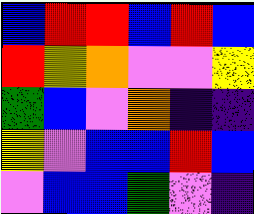[["blue", "red", "red", "blue", "red", "blue"], ["red", "yellow", "orange", "violet", "violet", "yellow"], ["green", "blue", "violet", "orange", "indigo", "indigo"], ["yellow", "violet", "blue", "blue", "red", "blue"], ["violet", "blue", "blue", "green", "violet", "indigo"]]